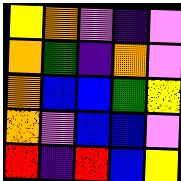[["yellow", "orange", "violet", "indigo", "violet"], ["orange", "green", "indigo", "orange", "violet"], ["orange", "blue", "blue", "green", "yellow"], ["orange", "violet", "blue", "blue", "violet"], ["red", "indigo", "red", "blue", "yellow"]]